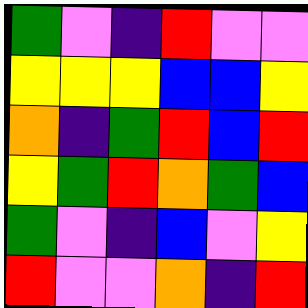[["green", "violet", "indigo", "red", "violet", "violet"], ["yellow", "yellow", "yellow", "blue", "blue", "yellow"], ["orange", "indigo", "green", "red", "blue", "red"], ["yellow", "green", "red", "orange", "green", "blue"], ["green", "violet", "indigo", "blue", "violet", "yellow"], ["red", "violet", "violet", "orange", "indigo", "red"]]